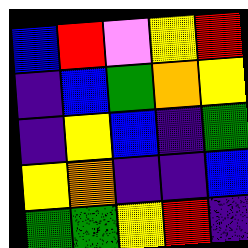[["blue", "red", "violet", "yellow", "red"], ["indigo", "blue", "green", "orange", "yellow"], ["indigo", "yellow", "blue", "indigo", "green"], ["yellow", "orange", "indigo", "indigo", "blue"], ["green", "green", "yellow", "red", "indigo"]]